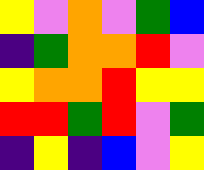[["yellow", "violet", "orange", "violet", "green", "blue"], ["indigo", "green", "orange", "orange", "red", "violet"], ["yellow", "orange", "orange", "red", "yellow", "yellow"], ["red", "red", "green", "red", "violet", "green"], ["indigo", "yellow", "indigo", "blue", "violet", "yellow"]]